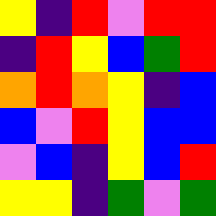[["yellow", "indigo", "red", "violet", "red", "red"], ["indigo", "red", "yellow", "blue", "green", "red"], ["orange", "red", "orange", "yellow", "indigo", "blue"], ["blue", "violet", "red", "yellow", "blue", "blue"], ["violet", "blue", "indigo", "yellow", "blue", "red"], ["yellow", "yellow", "indigo", "green", "violet", "green"]]